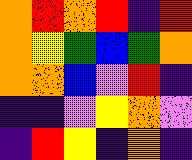[["orange", "red", "orange", "red", "indigo", "red"], ["orange", "yellow", "green", "blue", "green", "orange"], ["orange", "orange", "blue", "violet", "red", "indigo"], ["indigo", "indigo", "violet", "yellow", "orange", "violet"], ["indigo", "red", "yellow", "indigo", "orange", "indigo"]]